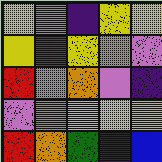[["yellow", "violet", "indigo", "yellow", "yellow"], ["yellow", "red", "yellow", "orange", "violet"], ["red", "violet", "orange", "violet", "indigo"], ["violet", "orange", "yellow", "yellow", "yellow"], ["red", "orange", "green", "indigo", "blue"]]